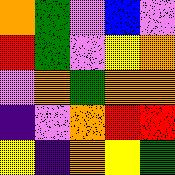[["orange", "green", "violet", "blue", "violet"], ["red", "green", "violet", "yellow", "orange"], ["violet", "orange", "green", "orange", "orange"], ["indigo", "violet", "orange", "red", "red"], ["yellow", "indigo", "orange", "yellow", "green"]]